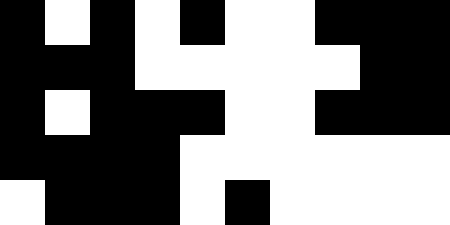[["black", "white", "black", "white", "black", "white", "white", "black", "black", "black"], ["black", "black", "black", "white", "white", "white", "white", "white", "black", "black"], ["black", "white", "black", "black", "black", "white", "white", "black", "black", "black"], ["black", "black", "black", "black", "white", "white", "white", "white", "white", "white"], ["white", "black", "black", "black", "white", "black", "white", "white", "white", "white"]]